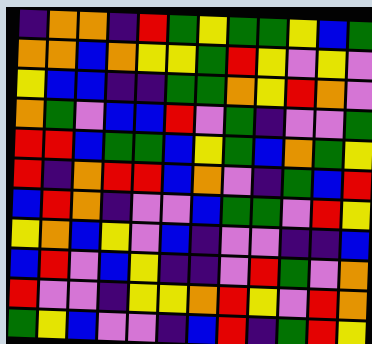[["indigo", "orange", "orange", "indigo", "red", "green", "yellow", "green", "green", "yellow", "blue", "green"], ["orange", "orange", "blue", "orange", "yellow", "yellow", "green", "red", "yellow", "violet", "yellow", "violet"], ["yellow", "blue", "blue", "indigo", "indigo", "green", "green", "orange", "yellow", "red", "orange", "violet"], ["orange", "green", "violet", "blue", "blue", "red", "violet", "green", "indigo", "violet", "violet", "green"], ["red", "red", "blue", "green", "green", "blue", "yellow", "green", "blue", "orange", "green", "yellow"], ["red", "indigo", "orange", "red", "red", "blue", "orange", "violet", "indigo", "green", "blue", "red"], ["blue", "red", "orange", "indigo", "violet", "violet", "blue", "green", "green", "violet", "red", "yellow"], ["yellow", "orange", "blue", "yellow", "violet", "blue", "indigo", "violet", "violet", "indigo", "indigo", "blue"], ["blue", "red", "violet", "blue", "yellow", "indigo", "indigo", "violet", "red", "green", "violet", "orange"], ["red", "violet", "violet", "indigo", "yellow", "yellow", "orange", "red", "yellow", "violet", "red", "orange"], ["green", "yellow", "blue", "violet", "violet", "indigo", "blue", "red", "indigo", "green", "red", "yellow"]]